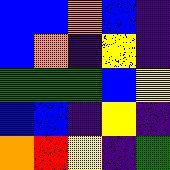[["blue", "blue", "orange", "blue", "indigo"], ["blue", "orange", "indigo", "yellow", "indigo"], ["green", "green", "green", "blue", "yellow"], ["blue", "blue", "indigo", "yellow", "indigo"], ["orange", "red", "yellow", "indigo", "green"]]